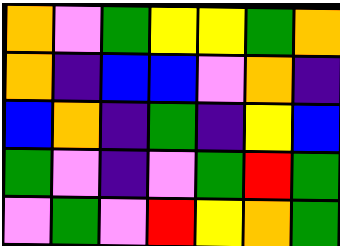[["orange", "violet", "green", "yellow", "yellow", "green", "orange"], ["orange", "indigo", "blue", "blue", "violet", "orange", "indigo"], ["blue", "orange", "indigo", "green", "indigo", "yellow", "blue"], ["green", "violet", "indigo", "violet", "green", "red", "green"], ["violet", "green", "violet", "red", "yellow", "orange", "green"]]